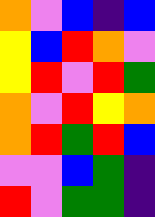[["orange", "violet", "blue", "indigo", "blue"], ["yellow", "blue", "red", "orange", "violet"], ["yellow", "red", "violet", "red", "green"], ["orange", "violet", "red", "yellow", "orange"], ["orange", "red", "green", "red", "blue"], ["violet", "violet", "blue", "green", "indigo"], ["red", "violet", "green", "green", "indigo"]]